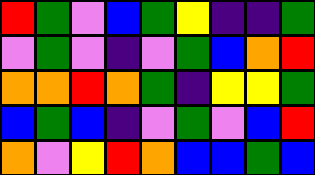[["red", "green", "violet", "blue", "green", "yellow", "indigo", "indigo", "green"], ["violet", "green", "violet", "indigo", "violet", "green", "blue", "orange", "red"], ["orange", "orange", "red", "orange", "green", "indigo", "yellow", "yellow", "green"], ["blue", "green", "blue", "indigo", "violet", "green", "violet", "blue", "red"], ["orange", "violet", "yellow", "red", "orange", "blue", "blue", "green", "blue"]]